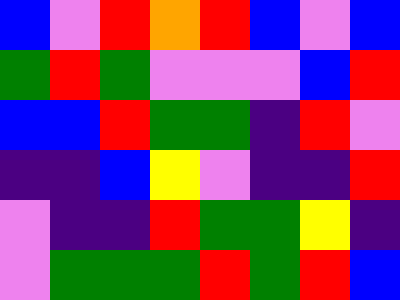[["blue", "violet", "red", "orange", "red", "blue", "violet", "blue"], ["green", "red", "green", "violet", "violet", "violet", "blue", "red"], ["blue", "blue", "red", "green", "green", "indigo", "red", "violet"], ["indigo", "indigo", "blue", "yellow", "violet", "indigo", "indigo", "red"], ["violet", "indigo", "indigo", "red", "green", "green", "yellow", "indigo"], ["violet", "green", "green", "green", "red", "green", "red", "blue"]]